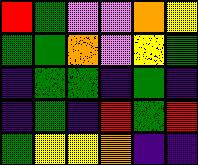[["red", "green", "violet", "violet", "orange", "yellow"], ["green", "green", "orange", "violet", "yellow", "green"], ["indigo", "green", "green", "indigo", "green", "indigo"], ["indigo", "green", "indigo", "red", "green", "red"], ["green", "yellow", "yellow", "orange", "indigo", "indigo"]]